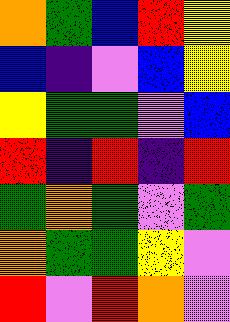[["orange", "green", "blue", "red", "yellow"], ["blue", "indigo", "violet", "blue", "yellow"], ["yellow", "green", "green", "violet", "blue"], ["red", "indigo", "red", "indigo", "red"], ["green", "orange", "green", "violet", "green"], ["orange", "green", "green", "yellow", "violet"], ["red", "violet", "red", "orange", "violet"]]